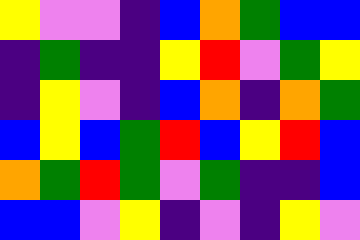[["yellow", "violet", "violet", "indigo", "blue", "orange", "green", "blue", "blue"], ["indigo", "green", "indigo", "indigo", "yellow", "red", "violet", "green", "yellow"], ["indigo", "yellow", "violet", "indigo", "blue", "orange", "indigo", "orange", "green"], ["blue", "yellow", "blue", "green", "red", "blue", "yellow", "red", "blue"], ["orange", "green", "red", "green", "violet", "green", "indigo", "indigo", "blue"], ["blue", "blue", "violet", "yellow", "indigo", "violet", "indigo", "yellow", "violet"]]